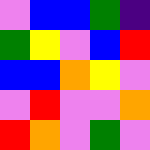[["violet", "blue", "blue", "green", "indigo"], ["green", "yellow", "violet", "blue", "red"], ["blue", "blue", "orange", "yellow", "violet"], ["violet", "red", "violet", "violet", "orange"], ["red", "orange", "violet", "green", "violet"]]